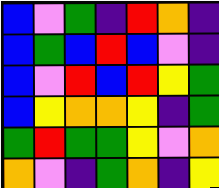[["blue", "violet", "green", "indigo", "red", "orange", "indigo"], ["blue", "green", "blue", "red", "blue", "violet", "indigo"], ["blue", "violet", "red", "blue", "red", "yellow", "green"], ["blue", "yellow", "orange", "orange", "yellow", "indigo", "green"], ["green", "red", "green", "green", "yellow", "violet", "orange"], ["orange", "violet", "indigo", "green", "orange", "indigo", "yellow"]]